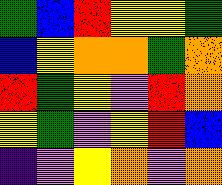[["green", "blue", "red", "yellow", "yellow", "green"], ["blue", "yellow", "orange", "orange", "green", "orange"], ["red", "green", "yellow", "violet", "red", "orange"], ["yellow", "green", "violet", "yellow", "red", "blue"], ["indigo", "violet", "yellow", "orange", "violet", "orange"]]